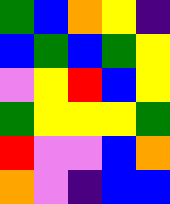[["green", "blue", "orange", "yellow", "indigo"], ["blue", "green", "blue", "green", "yellow"], ["violet", "yellow", "red", "blue", "yellow"], ["green", "yellow", "yellow", "yellow", "green"], ["red", "violet", "violet", "blue", "orange"], ["orange", "violet", "indigo", "blue", "blue"]]